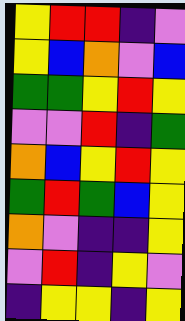[["yellow", "red", "red", "indigo", "violet"], ["yellow", "blue", "orange", "violet", "blue"], ["green", "green", "yellow", "red", "yellow"], ["violet", "violet", "red", "indigo", "green"], ["orange", "blue", "yellow", "red", "yellow"], ["green", "red", "green", "blue", "yellow"], ["orange", "violet", "indigo", "indigo", "yellow"], ["violet", "red", "indigo", "yellow", "violet"], ["indigo", "yellow", "yellow", "indigo", "yellow"]]